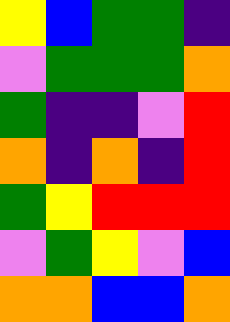[["yellow", "blue", "green", "green", "indigo"], ["violet", "green", "green", "green", "orange"], ["green", "indigo", "indigo", "violet", "red"], ["orange", "indigo", "orange", "indigo", "red"], ["green", "yellow", "red", "red", "red"], ["violet", "green", "yellow", "violet", "blue"], ["orange", "orange", "blue", "blue", "orange"]]